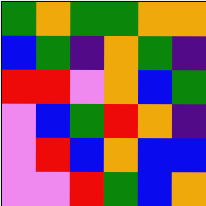[["green", "orange", "green", "green", "orange", "orange"], ["blue", "green", "indigo", "orange", "green", "indigo"], ["red", "red", "violet", "orange", "blue", "green"], ["violet", "blue", "green", "red", "orange", "indigo"], ["violet", "red", "blue", "orange", "blue", "blue"], ["violet", "violet", "red", "green", "blue", "orange"]]